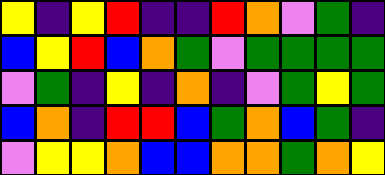[["yellow", "indigo", "yellow", "red", "indigo", "indigo", "red", "orange", "violet", "green", "indigo"], ["blue", "yellow", "red", "blue", "orange", "green", "violet", "green", "green", "green", "green"], ["violet", "green", "indigo", "yellow", "indigo", "orange", "indigo", "violet", "green", "yellow", "green"], ["blue", "orange", "indigo", "red", "red", "blue", "green", "orange", "blue", "green", "indigo"], ["violet", "yellow", "yellow", "orange", "blue", "blue", "orange", "orange", "green", "orange", "yellow"]]